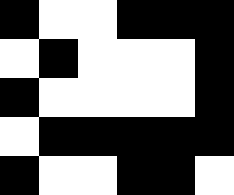[["black", "white", "white", "black", "black", "black"], ["white", "black", "white", "white", "white", "black"], ["black", "white", "white", "white", "white", "black"], ["white", "black", "black", "black", "black", "black"], ["black", "white", "white", "black", "black", "white"]]